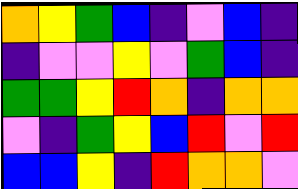[["orange", "yellow", "green", "blue", "indigo", "violet", "blue", "indigo"], ["indigo", "violet", "violet", "yellow", "violet", "green", "blue", "indigo"], ["green", "green", "yellow", "red", "orange", "indigo", "orange", "orange"], ["violet", "indigo", "green", "yellow", "blue", "red", "violet", "red"], ["blue", "blue", "yellow", "indigo", "red", "orange", "orange", "violet"]]